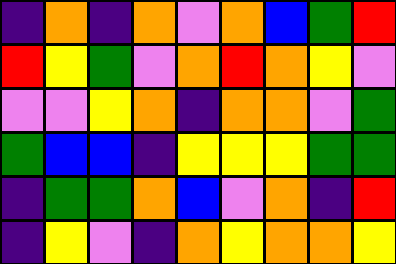[["indigo", "orange", "indigo", "orange", "violet", "orange", "blue", "green", "red"], ["red", "yellow", "green", "violet", "orange", "red", "orange", "yellow", "violet"], ["violet", "violet", "yellow", "orange", "indigo", "orange", "orange", "violet", "green"], ["green", "blue", "blue", "indigo", "yellow", "yellow", "yellow", "green", "green"], ["indigo", "green", "green", "orange", "blue", "violet", "orange", "indigo", "red"], ["indigo", "yellow", "violet", "indigo", "orange", "yellow", "orange", "orange", "yellow"]]